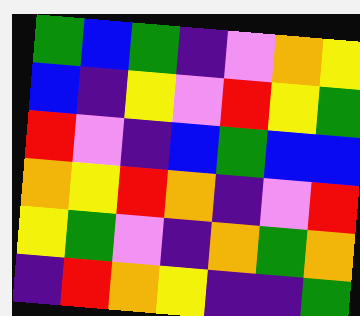[["green", "blue", "green", "indigo", "violet", "orange", "yellow"], ["blue", "indigo", "yellow", "violet", "red", "yellow", "green"], ["red", "violet", "indigo", "blue", "green", "blue", "blue"], ["orange", "yellow", "red", "orange", "indigo", "violet", "red"], ["yellow", "green", "violet", "indigo", "orange", "green", "orange"], ["indigo", "red", "orange", "yellow", "indigo", "indigo", "green"]]